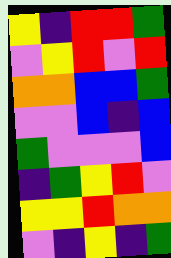[["yellow", "indigo", "red", "red", "green"], ["violet", "yellow", "red", "violet", "red"], ["orange", "orange", "blue", "blue", "green"], ["violet", "violet", "blue", "indigo", "blue"], ["green", "violet", "violet", "violet", "blue"], ["indigo", "green", "yellow", "red", "violet"], ["yellow", "yellow", "red", "orange", "orange"], ["violet", "indigo", "yellow", "indigo", "green"]]